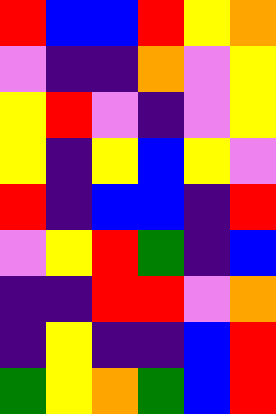[["red", "blue", "blue", "red", "yellow", "orange"], ["violet", "indigo", "indigo", "orange", "violet", "yellow"], ["yellow", "red", "violet", "indigo", "violet", "yellow"], ["yellow", "indigo", "yellow", "blue", "yellow", "violet"], ["red", "indigo", "blue", "blue", "indigo", "red"], ["violet", "yellow", "red", "green", "indigo", "blue"], ["indigo", "indigo", "red", "red", "violet", "orange"], ["indigo", "yellow", "indigo", "indigo", "blue", "red"], ["green", "yellow", "orange", "green", "blue", "red"]]